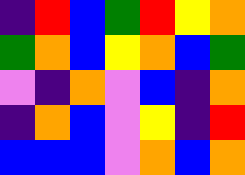[["indigo", "red", "blue", "green", "red", "yellow", "orange"], ["green", "orange", "blue", "yellow", "orange", "blue", "green"], ["violet", "indigo", "orange", "violet", "blue", "indigo", "orange"], ["indigo", "orange", "blue", "violet", "yellow", "indigo", "red"], ["blue", "blue", "blue", "violet", "orange", "blue", "orange"]]